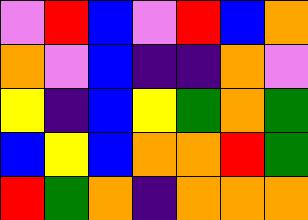[["violet", "red", "blue", "violet", "red", "blue", "orange"], ["orange", "violet", "blue", "indigo", "indigo", "orange", "violet"], ["yellow", "indigo", "blue", "yellow", "green", "orange", "green"], ["blue", "yellow", "blue", "orange", "orange", "red", "green"], ["red", "green", "orange", "indigo", "orange", "orange", "orange"]]